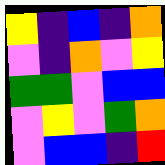[["yellow", "indigo", "blue", "indigo", "orange"], ["violet", "indigo", "orange", "violet", "yellow"], ["green", "green", "violet", "blue", "blue"], ["violet", "yellow", "violet", "green", "orange"], ["violet", "blue", "blue", "indigo", "red"]]